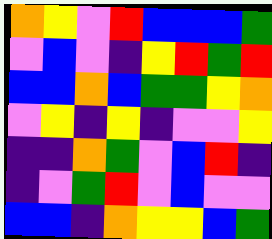[["orange", "yellow", "violet", "red", "blue", "blue", "blue", "green"], ["violet", "blue", "violet", "indigo", "yellow", "red", "green", "red"], ["blue", "blue", "orange", "blue", "green", "green", "yellow", "orange"], ["violet", "yellow", "indigo", "yellow", "indigo", "violet", "violet", "yellow"], ["indigo", "indigo", "orange", "green", "violet", "blue", "red", "indigo"], ["indigo", "violet", "green", "red", "violet", "blue", "violet", "violet"], ["blue", "blue", "indigo", "orange", "yellow", "yellow", "blue", "green"]]